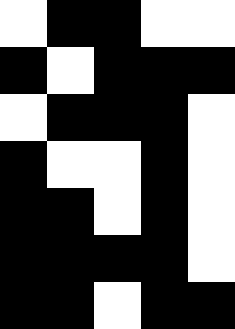[["white", "black", "black", "white", "white"], ["black", "white", "black", "black", "black"], ["white", "black", "black", "black", "white"], ["black", "white", "white", "black", "white"], ["black", "black", "white", "black", "white"], ["black", "black", "black", "black", "white"], ["black", "black", "white", "black", "black"]]